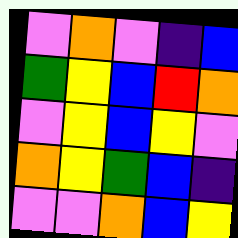[["violet", "orange", "violet", "indigo", "blue"], ["green", "yellow", "blue", "red", "orange"], ["violet", "yellow", "blue", "yellow", "violet"], ["orange", "yellow", "green", "blue", "indigo"], ["violet", "violet", "orange", "blue", "yellow"]]